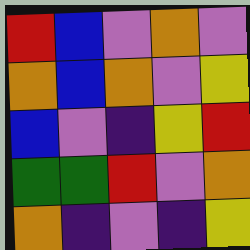[["red", "blue", "violet", "orange", "violet"], ["orange", "blue", "orange", "violet", "yellow"], ["blue", "violet", "indigo", "yellow", "red"], ["green", "green", "red", "violet", "orange"], ["orange", "indigo", "violet", "indigo", "yellow"]]